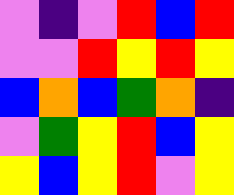[["violet", "indigo", "violet", "red", "blue", "red"], ["violet", "violet", "red", "yellow", "red", "yellow"], ["blue", "orange", "blue", "green", "orange", "indigo"], ["violet", "green", "yellow", "red", "blue", "yellow"], ["yellow", "blue", "yellow", "red", "violet", "yellow"]]